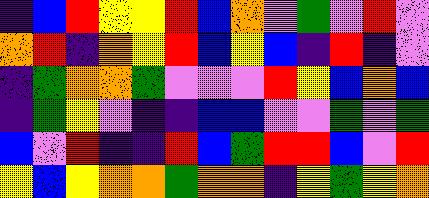[["indigo", "blue", "red", "yellow", "yellow", "red", "blue", "orange", "violet", "green", "violet", "red", "violet"], ["orange", "red", "indigo", "orange", "yellow", "red", "blue", "yellow", "blue", "indigo", "red", "indigo", "violet"], ["indigo", "green", "orange", "orange", "green", "violet", "violet", "violet", "red", "yellow", "blue", "orange", "blue"], ["indigo", "green", "yellow", "violet", "indigo", "indigo", "blue", "blue", "violet", "violet", "green", "violet", "green"], ["blue", "violet", "red", "indigo", "indigo", "red", "blue", "green", "red", "red", "blue", "violet", "red"], ["yellow", "blue", "yellow", "orange", "orange", "green", "orange", "orange", "indigo", "yellow", "green", "yellow", "orange"]]